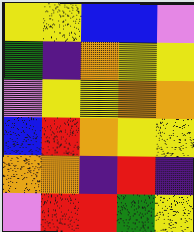[["yellow", "yellow", "blue", "blue", "violet"], ["green", "indigo", "orange", "yellow", "yellow"], ["violet", "yellow", "yellow", "orange", "orange"], ["blue", "red", "orange", "yellow", "yellow"], ["orange", "orange", "indigo", "red", "indigo"], ["violet", "red", "red", "green", "yellow"]]